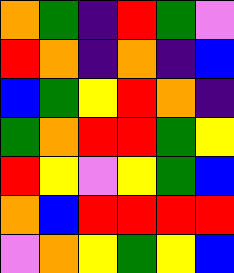[["orange", "green", "indigo", "red", "green", "violet"], ["red", "orange", "indigo", "orange", "indigo", "blue"], ["blue", "green", "yellow", "red", "orange", "indigo"], ["green", "orange", "red", "red", "green", "yellow"], ["red", "yellow", "violet", "yellow", "green", "blue"], ["orange", "blue", "red", "red", "red", "red"], ["violet", "orange", "yellow", "green", "yellow", "blue"]]